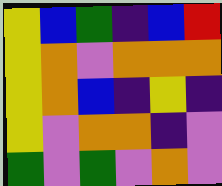[["yellow", "blue", "green", "indigo", "blue", "red"], ["yellow", "orange", "violet", "orange", "orange", "orange"], ["yellow", "orange", "blue", "indigo", "yellow", "indigo"], ["yellow", "violet", "orange", "orange", "indigo", "violet"], ["green", "violet", "green", "violet", "orange", "violet"]]